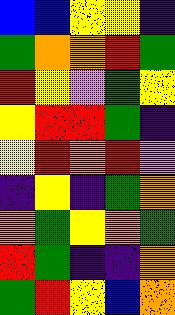[["blue", "blue", "yellow", "yellow", "indigo"], ["green", "orange", "orange", "red", "green"], ["red", "yellow", "violet", "green", "yellow"], ["yellow", "red", "red", "green", "indigo"], ["yellow", "red", "orange", "red", "violet"], ["indigo", "yellow", "indigo", "green", "orange"], ["orange", "green", "yellow", "orange", "green"], ["red", "green", "indigo", "indigo", "orange"], ["green", "red", "yellow", "blue", "orange"]]